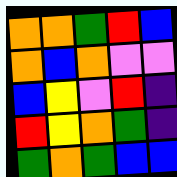[["orange", "orange", "green", "red", "blue"], ["orange", "blue", "orange", "violet", "violet"], ["blue", "yellow", "violet", "red", "indigo"], ["red", "yellow", "orange", "green", "indigo"], ["green", "orange", "green", "blue", "blue"]]